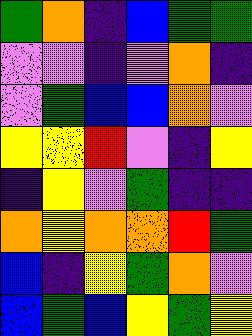[["green", "orange", "indigo", "blue", "green", "green"], ["violet", "violet", "indigo", "violet", "orange", "indigo"], ["violet", "green", "blue", "blue", "orange", "violet"], ["yellow", "yellow", "red", "violet", "indigo", "yellow"], ["indigo", "yellow", "violet", "green", "indigo", "indigo"], ["orange", "yellow", "orange", "orange", "red", "green"], ["blue", "indigo", "yellow", "green", "orange", "violet"], ["blue", "green", "blue", "yellow", "green", "yellow"]]